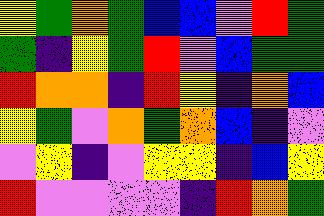[["yellow", "green", "orange", "green", "blue", "blue", "violet", "red", "green"], ["green", "indigo", "yellow", "green", "red", "violet", "blue", "green", "green"], ["red", "orange", "orange", "indigo", "red", "yellow", "indigo", "orange", "blue"], ["yellow", "green", "violet", "orange", "green", "orange", "blue", "indigo", "violet"], ["violet", "yellow", "indigo", "violet", "yellow", "yellow", "indigo", "blue", "yellow"], ["red", "violet", "violet", "violet", "violet", "indigo", "red", "orange", "green"]]